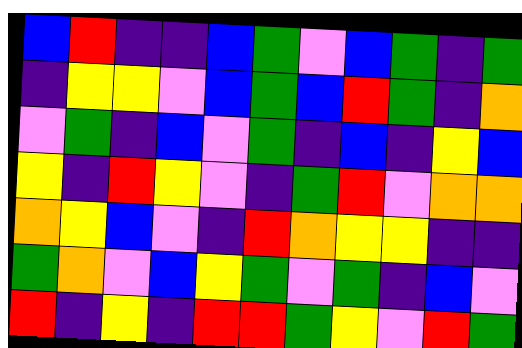[["blue", "red", "indigo", "indigo", "blue", "green", "violet", "blue", "green", "indigo", "green"], ["indigo", "yellow", "yellow", "violet", "blue", "green", "blue", "red", "green", "indigo", "orange"], ["violet", "green", "indigo", "blue", "violet", "green", "indigo", "blue", "indigo", "yellow", "blue"], ["yellow", "indigo", "red", "yellow", "violet", "indigo", "green", "red", "violet", "orange", "orange"], ["orange", "yellow", "blue", "violet", "indigo", "red", "orange", "yellow", "yellow", "indigo", "indigo"], ["green", "orange", "violet", "blue", "yellow", "green", "violet", "green", "indigo", "blue", "violet"], ["red", "indigo", "yellow", "indigo", "red", "red", "green", "yellow", "violet", "red", "green"]]